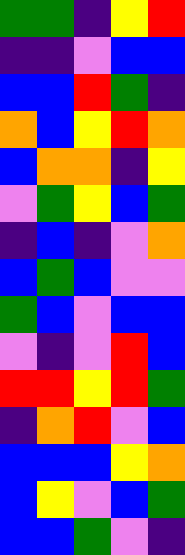[["green", "green", "indigo", "yellow", "red"], ["indigo", "indigo", "violet", "blue", "blue"], ["blue", "blue", "red", "green", "indigo"], ["orange", "blue", "yellow", "red", "orange"], ["blue", "orange", "orange", "indigo", "yellow"], ["violet", "green", "yellow", "blue", "green"], ["indigo", "blue", "indigo", "violet", "orange"], ["blue", "green", "blue", "violet", "violet"], ["green", "blue", "violet", "blue", "blue"], ["violet", "indigo", "violet", "red", "blue"], ["red", "red", "yellow", "red", "green"], ["indigo", "orange", "red", "violet", "blue"], ["blue", "blue", "blue", "yellow", "orange"], ["blue", "yellow", "violet", "blue", "green"], ["blue", "blue", "green", "violet", "indigo"]]